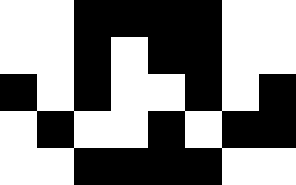[["white", "white", "black", "black", "black", "black", "white", "white"], ["white", "white", "black", "white", "black", "black", "white", "white"], ["black", "white", "black", "white", "white", "black", "white", "black"], ["white", "black", "white", "white", "black", "white", "black", "black"], ["white", "white", "black", "black", "black", "black", "white", "white"]]